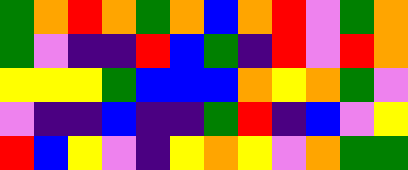[["green", "orange", "red", "orange", "green", "orange", "blue", "orange", "red", "violet", "green", "orange"], ["green", "violet", "indigo", "indigo", "red", "blue", "green", "indigo", "red", "violet", "red", "orange"], ["yellow", "yellow", "yellow", "green", "blue", "blue", "blue", "orange", "yellow", "orange", "green", "violet"], ["violet", "indigo", "indigo", "blue", "indigo", "indigo", "green", "red", "indigo", "blue", "violet", "yellow"], ["red", "blue", "yellow", "violet", "indigo", "yellow", "orange", "yellow", "violet", "orange", "green", "green"]]